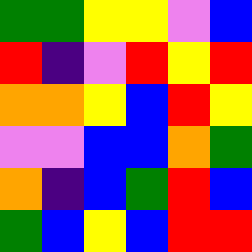[["green", "green", "yellow", "yellow", "violet", "blue"], ["red", "indigo", "violet", "red", "yellow", "red"], ["orange", "orange", "yellow", "blue", "red", "yellow"], ["violet", "violet", "blue", "blue", "orange", "green"], ["orange", "indigo", "blue", "green", "red", "blue"], ["green", "blue", "yellow", "blue", "red", "red"]]